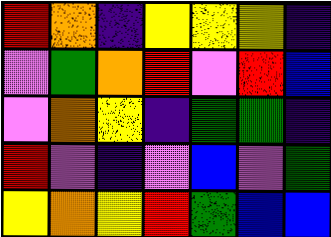[["red", "orange", "indigo", "yellow", "yellow", "yellow", "indigo"], ["violet", "green", "orange", "red", "violet", "red", "blue"], ["violet", "orange", "yellow", "indigo", "green", "green", "indigo"], ["red", "violet", "indigo", "violet", "blue", "violet", "green"], ["yellow", "orange", "yellow", "red", "green", "blue", "blue"]]